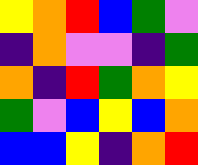[["yellow", "orange", "red", "blue", "green", "violet"], ["indigo", "orange", "violet", "violet", "indigo", "green"], ["orange", "indigo", "red", "green", "orange", "yellow"], ["green", "violet", "blue", "yellow", "blue", "orange"], ["blue", "blue", "yellow", "indigo", "orange", "red"]]